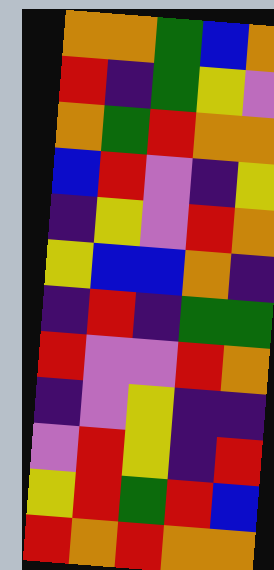[["orange", "orange", "green", "blue", "orange"], ["red", "indigo", "green", "yellow", "violet"], ["orange", "green", "red", "orange", "orange"], ["blue", "red", "violet", "indigo", "yellow"], ["indigo", "yellow", "violet", "red", "orange"], ["yellow", "blue", "blue", "orange", "indigo"], ["indigo", "red", "indigo", "green", "green"], ["red", "violet", "violet", "red", "orange"], ["indigo", "violet", "yellow", "indigo", "indigo"], ["violet", "red", "yellow", "indigo", "red"], ["yellow", "red", "green", "red", "blue"], ["red", "orange", "red", "orange", "orange"]]